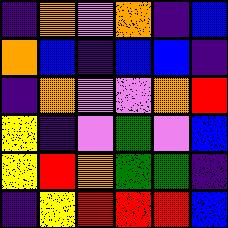[["indigo", "orange", "violet", "orange", "indigo", "blue"], ["orange", "blue", "indigo", "blue", "blue", "indigo"], ["indigo", "orange", "violet", "violet", "orange", "red"], ["yellow", "indigo", "violet", "green", "violet", "blue"], ["yellow", "red", "orange", "green", "green", "indigo"], ["indigo", "yellow", "red", "red", "red", "blue"]]